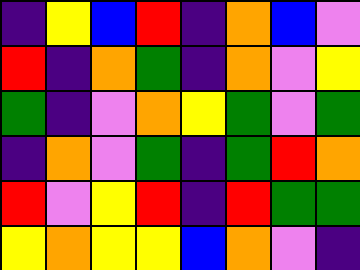[["indigo", "yellow", "blue", "red", "indigo", "orange", "blue", "violet"], ["red", "indigo", "orange", "green", "indigo", "orange", "violet", "yellow"], ["green", "indigo", "violet", "orange", "yellow", "green", "violet", "green"], ["indigo", "orange", "violet", "green", "indigo", "green", "red", "orange"], ["red", "violet", "yellow", "red", "indigo", "red", "green", "green"], ["yellow", "orange", "yellow", "yellow", "blue", "orange", "violet", "indigo"]]